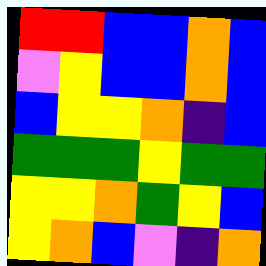[["red", "red", "blue", "blue", "orange", "blue"], ["violet", "yellow", "blue", "blue", "orange", "blue"], ["blue", "yellow", "yellow", "orange", "indigo", "blue"], ["green", "green", "green", "yellow", "green", "green"], ["yellow", "yellow", "orange", "green", "yellow", "blue"], ["yellow", "orange", "blue", "violet", "indigo", "orange"]]